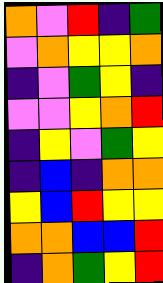[["orange", "violet", "red", "indigo", "green"], ["violet", "orange", "yellow", "yellow", "orange"], ["indigo", "violet", "green", "yellow", "indigo"], ["violet", "violet", "yellow", "orange", "red"], ["indigo", "yellow", "violet", "green", "yellow"], ["indigo", "blue", "indigo", "orange", "orange"], ["yellow", "blue", "red", "yellow", "yellow"], ["orange", "orange", "blue", "blue", "red"], ["indigo", "orange", "green", "yellow", "red"]]